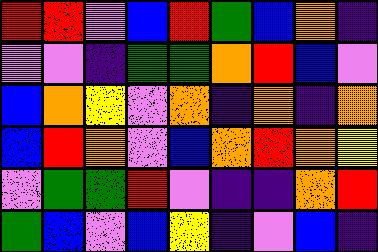[["red", "red", "violet", "blue", "red", "green", "blue", "orange", "indigo"], ["violet", "violet", "indigo", "green", "green", "orange", "red", "blue", "violet"], ["blue", "orange", "yellow", "violet", "orange", "indigo", "orange", "indigo", "orange"], ["blue", "red", "orange", "violet", "blue", "orange", "red", "orange", "yellow"], ["violet", "green", "green", "red", "violet", "indigo", "indigo", "orange", "red"], ["green", "blue", "violet", "blue", "yellow", "indigo", "violet", "blue", "indigo"]]